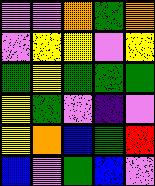[["violet", "violet", "orange", "green", "orange"], ["violet", "yellow", "yellow", "violet", "yellow"], ["green", "yellow", "green", "green", "green"], ["yellow", "green", "violet", "indigo", "violet"], ["yellow", "orange", "blue", "green", "red"], ["blue", "violet", "green", "blue", "violet"]]